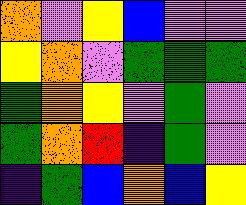[["orange", "violet", "yellow", "blue", "violet", "violet"], ["yellow", "orange", "violet", "green", "green", "green"], ["green", "orange", "yellow", "violet", "green", "violet"], ["green", "orange", "red", "indigo", "green", "violet"], ["indigo", "green", "blue", "orange", "blue", "yellow"]]